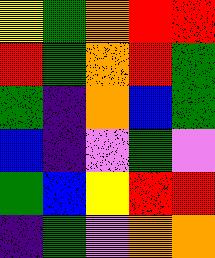[["yellow", "green", "orange", "red", "red"], ["red", "green", "orange", "red", "green"], ["green", "indigo", "orange", "blue", "green"], ["blue", "indigo", "violet", "green", "violet"], ["green", "blue", "yellow", "red", "red"], ["indigo", "green", "violet", "orange", "orange"]]